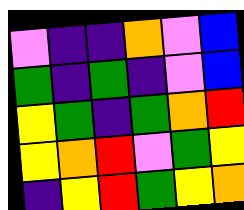[["violet", "indigo", "indigo", "orange", "violet", "blue"], ["green", "indigo", "green", "indigo", "violet", "blue"], ["yellow", "green", "indigo", "green", "orange", "red"], ["yellow", "orange", "red", "violet", "green", "yellow"], ["indigo", "yellow", "red", "green", "yellow", "orange"]]